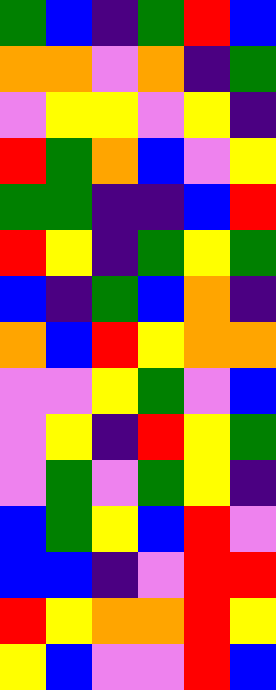[["green", "blue", "indigo", "green", "red", "blue"], ["orange", "orange", "violet", "orange", "indigo", "green"], ["violet", "yellow", "yellow", "violet", "yellow", "indigo"], ["red", "green", "orange", "blue", "violet", "yellow"], ["green", "green", "indigo", "indigo", "blue", "red"], ["red", "yellow", "indigo", "green", "yellow", "green"], ["blue", "indigo", "green", "blue", "orange", "indigo"], ["orange", "blue", "red", "yellow", "orange", "orange"], ["violet", "violet", "yellow", "green", "violet", "blue"], ["violet", "yellow", "indigo", "red", "yellow", "green"], ["violet", "green", "violet", "green", "yellow", "indigo"], ["blue", "green", "yellow", "blue", "red", "violet"], ["blue", "blue", "indigo", "violet", "red", "red"], ["red", "yellow", "orange", "orange", "red", "yellow"], ["yellow", "blue", "violet", "violet", "red", "blue"]]